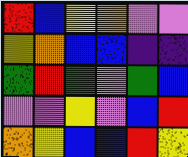[["red", "blue", "yellow", "orange", "violet", "violet"], ["yellow", "orange", "blue", "blue", "indigo", "indigo"], ["green", "red", "green", "violet", "green", "blue"], ["violet", "violet", "yellow", "violet", "blue", "red"], ["orange", "yellow", "blue", "blue", "red", "yellow"]]